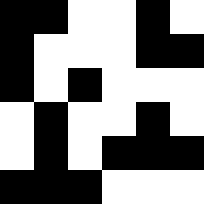[["black", "black", "white", "white", "black", "white"], ["black", "white", "white", "white", "black", "black"], ["black", "white", "black", "white", "white", "white"], ["white", "black", "white", "white", "black", "white"], ["white", "black", "white", "black", "black", "black"], ["black", "black", "black", "white", "white", "white"]]